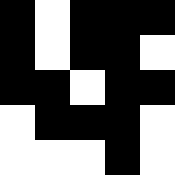[["black", "white", "black", "black", "black"], ["black", "white", "black", "black", "white"], ["black", "black", "white", "black", "black"], ["white", "black", "black", "black", "white"], ["white", "white", "white", "black", "white"]]